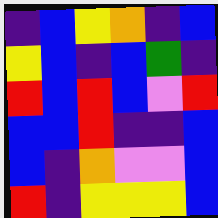[["indigo", "blue", "yellow", "orange", "indigo", "blue"], ["yellow", "blue", "indigo", "blue", "green", "indigo"], ["red", "blue", "red", "blue", "violet", "red"], ["blue", "blue", "red", "indigo", "indigo", "blue"], ["blue", "indigo", "orange", "violet", "violet", "blue"], ["red", "indigo", "yellow", "yellow", "yellow", "blue"]]